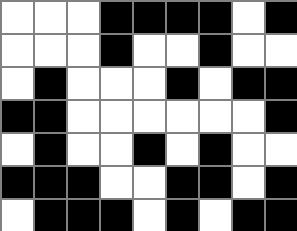[["white", "white", "white", "black", "black", "black", "black", "white", "black"], ["white", "white", "white", "black", "white", "white", "black", "white", "white"], ["white", "black", "white", "white", "white", "black", "white", "black", "black"], ["black", "black", "white", "white", "white", "white", "white", "white", "black"], ["white", "black", "white", "white", "black", "white", "black", "white", "white"], ["black", "black", "black", "white", "white", "black", "black", "white", "black"], ["white", "black", "black", "black", "white", "black", "white", "black", "black"]]